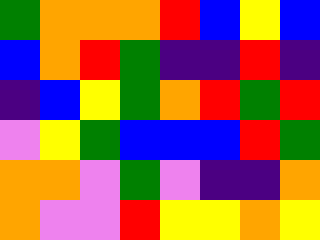[["green", "orange", "orange", "orange", "red", "blue", "yellow", "blue"], ["blue", "orange", "red", "green", "indigo", "indigo", "red", "indigo"], ["indigo", "blue", "yellow", "green", "orange", "red", "green", "red"], ["violet", "yellow", "green", "blue", "blue", "blue", "red", "green"], ["orange", "orange", "violet", "green", "violet", "indigo", "indigo", "orange"], ["orange", "violet", "violet", "red", "yellow", "yellow", "orange", "yellow"]]